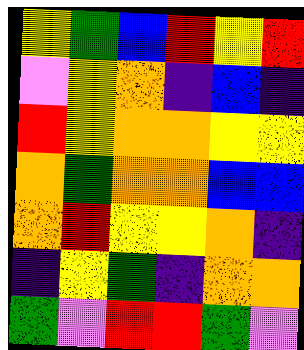[["yellow", "green", "blue", "red", "yellow", "red"], ["violet", "yellow", "orange", "indigo", "blue", "indigo"], ["red", "yellow", "orange", "orange", "yellow", "yellow"], ["orange", "green", "orange", "orange", "blue", "blue"], ["orange", "red", "yellow", "yellow", "orange", "indigo"], ["indigo", "yellow", "green", "indigo", "orange", "orange"], ["green", "violet", "red", "red", "green", "violet"]]